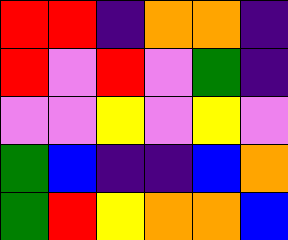[["red", "red", "indigo", "orange", "orange", "indigo"], ["red", "violet", "red", "violet", "green", "indigo"], ["violet", "violet", "yellow", "violet", "yellow", "violet"], ["green", "blue", "indigo", "indigo", "blue", "orange"], ["green", "red", "yellow", "orange", "orange", "blue"]]